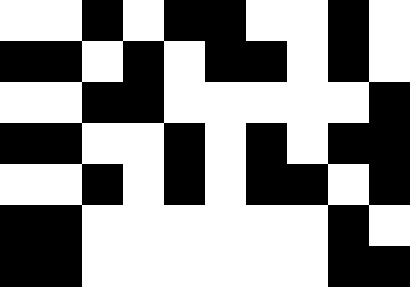[["white", "white", "black", "white", "black", "black", "white", "white", "black", "white"], ["black", "black", "white", "black", "white", "black", "black", "white", "black", "white"], ["white", "white", "black", "black", "white", "white", "white", "white", "white", "black"], ["black", "black", "white", "white", "black", "white", "black", "white", "black", "black"], ["white", "white", "black", "white", "black", "white", "black", "black", "white", "black"], ["black", "black", "white", "white", "white", "white", "white", "white", "black", "white"], ["black", "black", "white", "white", "white", "white", "white", "white", "black", "black"]]